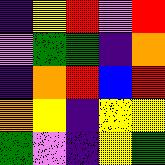[["indigo", "yellow", "red", "violet", "red"], ["violet", "green", "green", "indigo", "orange"], ["indigo", "orange", "red", "blue", "red"], ["orange", "yellow", "indigo", "yellow", "yellow"], ["green", "violet", "indigo", "yellow", "green"]]